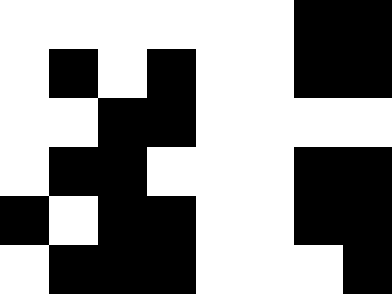[["white", "white", "white", "white", "white", "white", "black", "black"], ["white", "black", "white", "black", "white", "white", "black", "black"], ["white", "white", "black", "black", "white", "white", "white", "white"], ["white", "black", "black", "white", "white", "white", "black", "black"], ["black", "white", "black", "black", "white", "white", "black", "black"], ["white", "black", "black", "black", "white", "white", "white", "black"]]